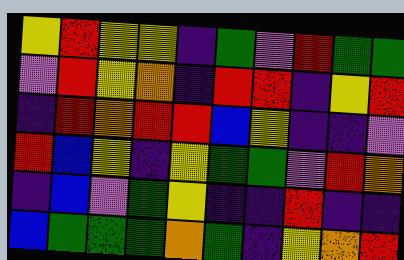[["yellow", "red", "yellow", "yellow", "indigo", "green", "violet", "red", "green", "green"], ["violet", "red", "yellow", "orange", "indigo", "red", "red", "indigo", "yellow", "red"], ["indigo", "red", "orange", "red", "red", "blue", "yellow", "indigo", "indigo", "violet"], ["red", "blue", "yellow", "indigo", "yellow", "green", "green", "violet", "red", "orange"], ["indigo", "blue", "violet", "green", "yellow", "indigo", "indigo", "red", "indigo", "indigo"], ["blue", "green", "green", "green", "orange", "green", "indigo", "yellow", "orange", "red"]]